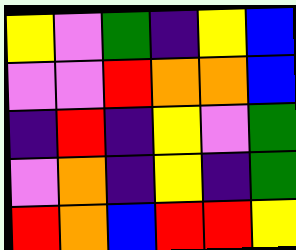[["yellow", "violet", "green", "indigo", "yellow", "blue"], ["violet", "violet", "red", "orange", "orange", "blue"], ["indigo", "red", "indigo", "yellow", "violet", "green"], ["violet", "orange", "indigo", "yellow", "indigo", "green"], ["red", "orange", "blue", "red", "red", "yellow"]]